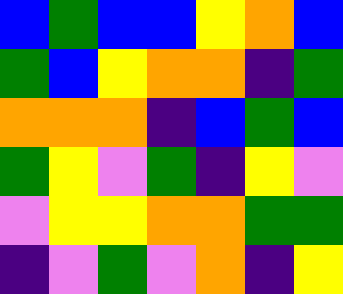[["blue", "green", "blue", "blue", "yellow", "orange", "blue"], ["green", "blue", "yellow", "orange", "orange", "indigo", "green"], ["orange", "orange", "orange", "indigo", "blue", "green", "blue"], ["green", "yellow", "violet", "green", "indigo", "yellow", "violet"], ["violet", "yellow", "yellow", "orange", "orange", "green", "green"], ["indigo", "violet", "green", "violet", "orange", "indigo", "yellow"]]